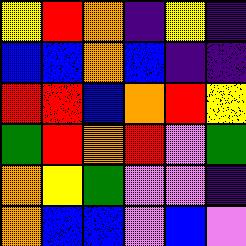[["yellow", "red", "orange", "indigo", "yellow", "indigo"], ["blue", "blue", "orange", "blue", "indigo", "indigo"], ["red", "red", "blue", "orange", "red", "yellow"], ["green", "red", "orange", "red", "violet", "green"], ["orange", "yellow", "green", "violet", "violet", "indigo"], ["orange", "blue", "blue", "violet", "blue", "violet"]]